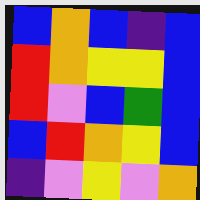[["blue", "orange", "blue", "indigo", "blue"], ["red", "orange", "yellow", "yellow", "blue"], ["red", "violet", "blue", "green", "blue"], ["blue", "red", "orange", "yellow", "blue"], ["indigo", "violet", "yellow", "violet", "orange"]]